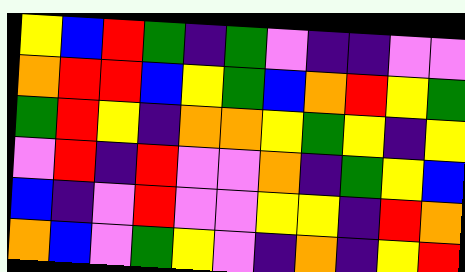[["yellow", "blue", "red", "green", "indigo", "green", "violet", "indigo", "indigo", "violet", "violet"], ["orange", "red", "red", "blue", "yellow", "green", "blue", "orange", "red", "yellow", "green"], ["green", "red", "yellow", "indigo", "orange", "orange", "yellow", "green", "yellow", "indigo", "yellow"], ["violet", "red", "indigo", "red", "violet", "violet", "orange", "indigo", "green", "yellow", "blue"], ["blue", "indigo", "violet", "red", "violet", "violet", "yellow", "yellow", "indigo", "red", "orange"], ["orange", "blue", "violet", "green", "yellow", "violet", "indigo", "orange", "indigo", "yellow", "red"]]